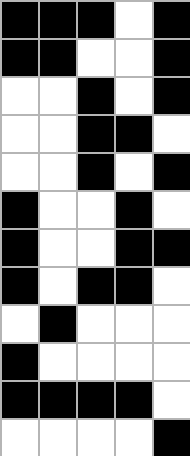[["black", "black", "black", "white", "black"], ["black", "black", "white", "white", "black"], ["white", "white", "black", "white", "black"], ["white", "white", "black", "black", "white"], ["white", "white", "black", "white", "black"], ["black", "white", "white", "black", "white"], ["black", "white", "white", "black", "black"], ["black", "white", "black", "black", "white"], ["white", "black", "white", "white", "white"], ["black", "white", "white", "white", "white"], ["black", "black", "black", "black", "white"], ["white", "white", "white", "white", "black"]]